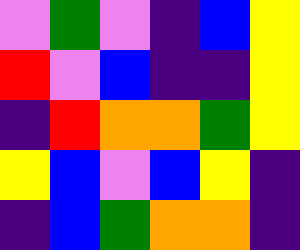[["violet", "green", "violet", "indigo", "blue", "yellow"], ["red", "violet", "blue", "indigo", "indigo", "yellow"], ["indigo", "red", "orange", "orange", "green", "yellow"], ["yellow", "blue", "violet", "blue", "yellow", "indigo"], ["indigo", "blue", "green", "orange", "orange", "indigo"]]